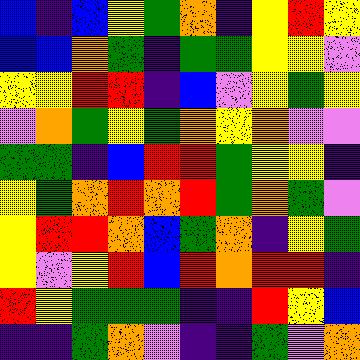[["blue", "indigo", "blue", "yellow", "green", "orange", "indigo", "yellow", "red", "yellow"], ["blue", "blue", "orange", "green", "indigo", "green", "green", "yellow", "yellow", "violet"], ["yellow", "yellow", "red", "red", "indigo", "blue", "violet", "yellow", "green", "yellow"], ["violet", "orange", "green", "yellow", "green", "orange", "yellow", "orange", "violet", "violet"], ["green", "green", "indigo", "blue", "red", "red", "green", "yellow", "yellow", "indigo"], ["yellow", "green", "orange", "red", "orange", "red", "green", "orange", "green", "violet"], ["yellow", "red", "red", "orange", "blue", "green", "orange", "indigo", "yellow", "green"], ["yellow", "violet", "yellow", "red", "blue", "red", "orange", "red", "red", "indigo"], ["red", "yellow", "green", "green", "green", "indigo", "indigo", "red", "yellow", "blue"], ["indigo", "indigo", "green", "orange", "violet", "indigo", "indigo", "green", "violet", "orange"]]